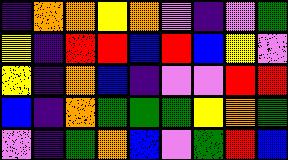[["indigo", "orange", "orange", "yellow", "orange", "violet", "indigo", "violet", "green"], ["yellow", "indigo", "red", "red", "blue", "red", "blue", "yellow", "violet"], ["yellow", "indigo", "orange", "blue", "indigo", "violet", "violet", "red", "red"], ["blue", "indigo", "orange", "green", "green", "green", "yellow", "orange", "green"], ["violet", "indigo", "green", "orange", "blue", "violet", "green", "red", "blue"]]